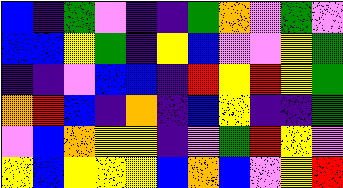[["blue", "indigo", "green", "violet", "indigo", "indigo", "green", "orange", "violet", "green", "violet"], ["blue", "blue", "yellow", "green", "indigo", "yellow", "blue", "violet", "violet", "yellow", "green"], ["indigo", "indigo", "violet", "blue", "blue", "indigo", "red", "yellow", "red", "yellow", "green"], ["orange", "red", "blue", "indigo", "orange", "indigo", "blue", "yellow", "indigo", "indigo", "green"], ["violet", "blue", "orange", "yellow", "yellow", "indigo", "violet", "green", "red", "yellow", "violet"], ["yellow", "blue", "yellow", "yellow", "yellow", "blue", "orange", "blue", "violet", "yellow", "red"]]